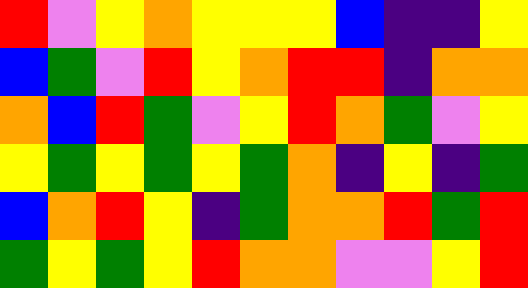[["red", "violet", "yellow", "orange", "yellow", "yellow", "yellow", "blue", "indigo", "indigo", "yellow"], ["blue", "green", "violet", "red", "yellow", "orange", "red", "red", "indigo", "orange", "orange"], ["orange", "blue", "red", "green", "violet", "yellow", "red", "orange", "green", "violet", "yellow"], ["yellow", "green", "yellow", "green", "yellow", "green", "orange", "indigo", "yellow", "indigo", "green"], ["blue", "orange", "red", "yellow", "indigo", "green", "orange", "orange", "red", "green", "red"], ["green", "yellow", "green", "yellow", "red", "orange", "orange", "violet", "violet", "yellow", "red"]]